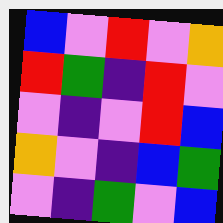[["blue", "violet", "red", "violet", "orange"], ["red", "green", "indigo", "red", "violet"], ["violet", "indigo", "violet", "red", "blue"], ["orange", "violet", "indigo", "blue", "green"], ["violet", "indigo", "green", "violet", "blue"]]